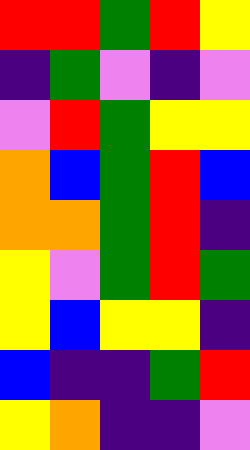[["red", "red", "green", "red", "yellow"], ["indigo", "green", "violet", "indigo", "violet"], ["violet", "red", "green", "yellow", "yellow"], ["orange", "blue", "green", "red", "blue"], ["orange", "orange", "green", "red", "indigo"], ["yellow", "violet", "green", "red", "green"], ["yellow", "blue", "yellow", "yellow", "indigo"], ["blue", "indigo", "indigo", "green", "red"], ["yellow", "orange", "indigo", "indigo", "violet"]]